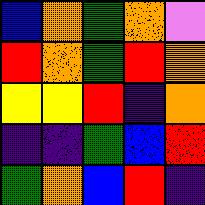[["blue", "orange", "green", "orange", "violet"], ["red", "orange", "green", "red", "orange"], ["yellow", "yellow", "red", "indigo", "orange"], ["indigo", "indigo", "green", "blue", "red"], ["green", "orange", "blue", "red", "indigo"]]